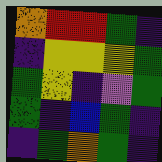[["orange", "red", "red", "green", "indigo"], ["indigo", "yellow", "yellow", "yellow", "green"], ["green", "yellow", "indigo", "violet", "green"], ["green", "indigo", "blue", "green", "indigo"], ["indigo", "green", "orange", "green", "indigo"]]